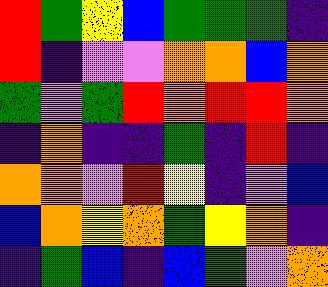[["red", "green", "yellow", "blue", "green", "green", "green", "indigo"], ["red", "indigo", "violet", "violet", "orange", "orange", "blue", "orange"], ["green", "violet", "green", "red", "orange", "red", "red", "orange"], ["indigo", "orange", "indigo", "indigo", "green", "indigo", "red", "indigo"], ["orange", "orange", "violet", "red", "yellow", "indigo", "violet", "blue"], ["blue", "orange", "yellow", "orange", "green", "yellow", "orange", "indigo"], ["indigo", "green", "blue", "indigo", "blue", "green", "violet", "orange"]]